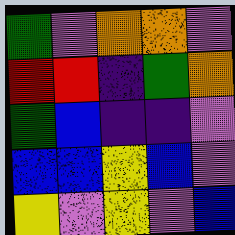[["green", "violet", "orange", "orange", "violet"], ["red", "red", "indigo", "green", "orange"], ["green", "blue", "indigo", "indigo", "violet"], ["blue", "blue", "yellow", "blue", "violet"], ["yellow", "violet", "yellow", "violet", "blue"]]